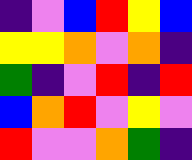[["indigo", "violet", "blue", "red", "yellow", "blue"], ["yellow", "yellow", "orange", "violet", "orange", "indigo"], ["green", "indigo", "violet", "red", "indigo", "red"], ["blue", "orange", "red", "violet", "yellow", "violet"], ["red", "violet", "violet", "orange", "green", "indigo"]]